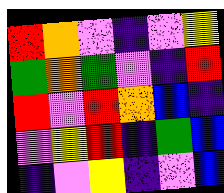[["red", "orange", "violet", "indigo", "violet", "yellow"], ["green", "orange", "green", "violet", "indigo", "red"], ["red", "violet", "red", "orange", "blue", "indigo"], ["violet", "yellow", "red", "indigo", "green", "blue"], ["indigo", "violet", "yellow", "indigo", "violet", "blue"]]